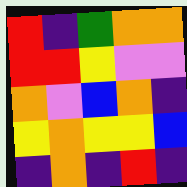[["red", "indigo", "green", "orange", "orange"], ["red", "red", "yellow", "violet", "violet"], ["orange", "violet", "blue", "orange", "indigo"], ["yellow", "orange", "yellow", "yellow", "blue"], ["indigo", "orange", "indigo", "red", "indigo"]]